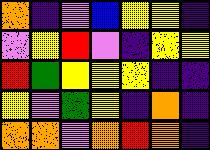[["orange", "indigo", "violet", "blue", "yellow", "yellow", "indigo"], ["violet", "yellow", "red", "violet", "indigo", "yellow", "yellow"], ["red", "green", "yellow", "yellow", "yellow", "indigo", "indigo"], ["yellow", "violet", "green", "yellow", "indigo", "orange", "indigo"], ["orange", "orange", "violet", "orange", "red", "orange", "indigo"]]